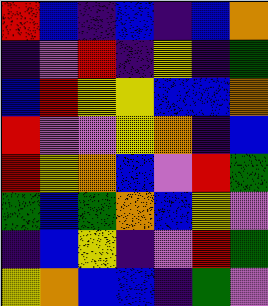[["red", "blue", "indigo", "blue", "indigo", "blue", "orange"], ["indigo", "violet", "red", "indigo", "yellow", "indigo", "green"], ["blue", "red", "yellow", "yellow", "blue", "blue", "orange"], ["red", "violet", "violet", "yellow", "orange", "indigo", "blue"], ["red", "yellow", "orange", "blue", "violet", "red", "green"], ["green", "blue", "green", "orange", "blue", "yellow", "violet"], ["indigo", "blue", "yellow", "indigo", "violet", "red", "green"], ["yellow", "orange", "blue", "blue", "indigo", "green", "violet"]]